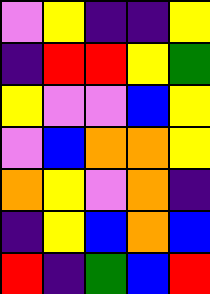[["violet", "yellow", "indigo", "indigo", "yellow"], ["indigo", "red", "red", "yellow", "green"], ["yellow", "violet", "violet", "blue", "yellow"], ["violet", "blue", "orange", "orange", "yellow"], ["orange", "yellow", "violet", "orange", "indigo"], ["indigo", "yellow", "blue", "orange", "blue"], ["red", "indigo", "green", "blue", "red"]]